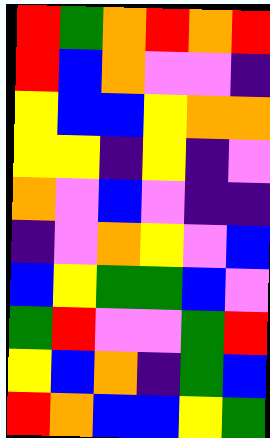[["red", "green", "orange", "red", "orange", "red"], ["red", "blue", "orange", "violet", "violet", "indigo"], ["yellow", "blue", "blue", "yellow", "orange", "orange"], ["yellow", "yellow", "indigo", "yellow", "indigo", "violet"], ["orange", "violet", "blue", "violet", "indigo", "indigo"], ["indigo", "violet", "orange", "yellow", "violet", "blue"], ["blue", "yellow", "green", "green", "blue", "violet"], ["green", "red", "violet", "violet", "green", "red"], ["yellow", "blue", "orange", "indigo", "green", "blue"], ["red", "orange", "blue", "blue", "yellow", "green"]]